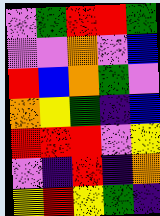[["violet", "green", "red", "red", "green"], ["violet", "violet", "orange", "violet", "blue"], ["red", "blue", "orange", "green", "violet"], ["orange", "yellow", "green", "indigo", "blue"], ["red", "red", "red", "violet", "yellow"], ["violet", "indigo", "red", "indigo", "orange"], ["yellow", "red", "yellow", "green", "indigo"]]